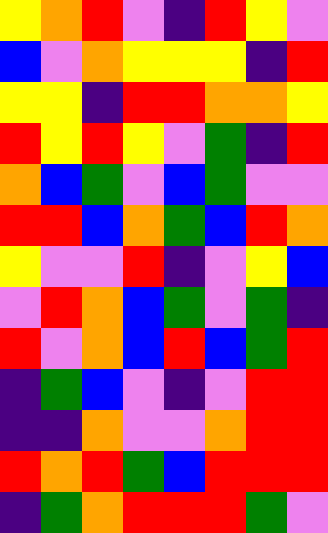[["yellow", "orange", "red", "violet", "indigo", "red", "yellow", "violet"], ["blue", "violet", "orange", "yellow", "yellow", "yellow", "indigo", "red"], ["yellow", "yellow", "indigo", "red", "red", "orange", "orange", "yellow"], ["red", "yellow", "red", "yellow", "violet", "green", "indigo", "red"], ["orange", "blue", "green", "violet", "blue", "green", "violet", "violet"], ["red", "red", "blue", "orange", "green", "blue", "red", "orange"], ["yellow", "violet", "violet", "red", "indigo", "violet", "yellow", "blue"], ["violet", "red", "orange", "blue", "green", "violet", "green", "indigo"], ["red", "violet", "orange", "blue", "red", "blue", "green", "red"], ["indigo", "green", "blue", "violet", "indigo", "violet", "red", "red"], ["indigo", "indigo", "orange", "violet", "violet", "orange", "red", "red"], ["red", "orange", "red", "green", "blue", "red", "red", "red"], ["indigo", "green", "orange", "red", "red", "red", "green", "violet"]]